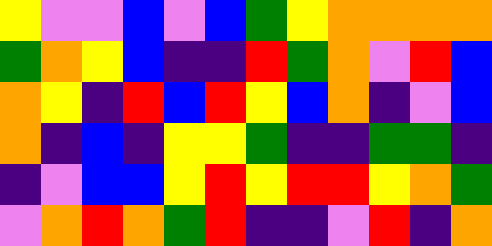[["yellow", "violet", "violet", "blue", "violet", "blue", "green", "yellow", "orange", "orange", "orange", "orange"], ["green", "orange", "yellow", "blue", "indigo", "indigo", "red", "green", "orange", "violet", "red", "blue"], ["orange", "yellow", "indigo", "red", "blue", "red", "yellow", "blue", "orange", "indigo", "violet", "blue"], ["orange", "indigo", "blue", "indigo", "yellow", "yellow", "green", "indigo", "indigo", "green", "green", "indigo"], ["indigo", "violet", "blue", "blue", "yellow", "red", "yellow", "red", "red", "yellow", "orange", "green"], ["violet", "orange", "red", "orange", "green", "red", "indigo", "indigo", "violet", "red", "indigo", "orange"]]